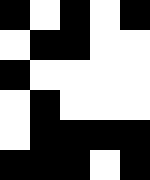[["black", "white", "black", "white", "black"], ["white", "black", "black", "white", "white"], ["black", "white", "white", "white", "white"], ["white", "black", "white", "white", "white"], ["white", "black", "black", "black", "black"], ["black", "black", "black", "white", "black"]]